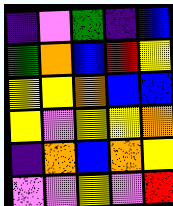[["indigo", "violet", "green", "indigo", "blue"], ["green", "orange", "blue", "red", "yellow"], ["yellow", "yellow", "orange", "blue", "blue"], ["yellow", "violet", "yellow", "yellow", "orange"], ["indigo", "orange", "blue", "orange", "yellow"], ["violet", "violet", "yellow", "violet", "red"]]